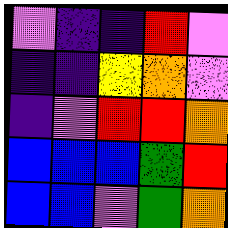[["violet", "indigo", "indigo", "red", "violet"], ["indigo", "indigo", "yellow", "orange", "violet"], ["indigo", "violet", "red", "red", "orange"], ["blue", "blue", "blue", "green", "red"], ["blue", "blue", "violet", "green", "orange"]]